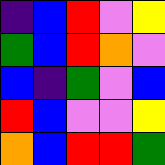[["indigo", "blue", "red", "violet", "yellow"], ["green", "blue", "red", "orange", "violet"], ["blue", "indigo", "green", "violet", "blue"], ["red", "blue", "violet", "violet", "yellow"], ["orange", "blue", "red", "red", "green"]]